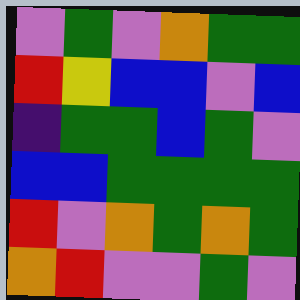[["violet", "green", "violet", "orange", "green", "green"], ["red", "yellow", "blue", "blue", "violet", "blue"], ["indigo", "green", "green", "blue", "green", "violet"], ["blue", "blue", "green", "green", "green", "green"], ["red", "violet", "orange", "green", "orange", "green"], ["orange", "red", "violet", "violet", "green", "violet"]]